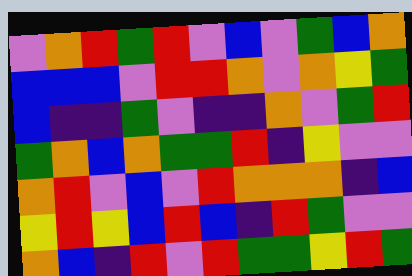[["violet", "orange", "red", "green", "red", "violet", "blue", "violet", "green", "blue", "orange"], ["blue", "blue", "blue", "violet", "red", "red", "orange", "violet", "orange", "yellow", "green"], ["blue", "indigo", "indigo", "green", "violet", "indigo", "indigo", "orange", "violet", "green", "red"], ["green", "orange", "blue", "orange", "green", "green", "red", "indigo", "yellow", "violet", "violet"], ["orange", "red", "violet", "blue", "violet", "red", "orange", "orange", "orange", "indigo", "blue"], ["yellow", "red", "yellow", "blue", "red", "blue", "indigo", "red", "green", "violet", "violet"], ["orange", "blue", "indigo", "red", "violet", "red", "green", "green", "yellow", "red", "green"]]